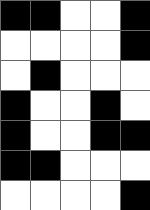[["black", "black", "white", "white", "black"], ["white", "white", "white", "white", "black"], ["white", "black", "white", "white", "white"], ["black", "white", "white", "black", "white"], ["black", "white", "white", "black", "black"], ["black", "black", "white", "white", "white"], ["white", "white", "white", "white", "black"]]